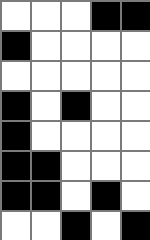[["white", "white", "white", "black", "black"], ["black", "white", "white", "white", "white"], ["white", "white", "white", "white", "white"], ["black", "white", "black", "white", "white"], ["black", "white", "white", "white", "white"], ["black", "black", "white", "white", "white"], ["black", "black", "white", "black", "white"], ["white", "white", "black", "white", "black"]]